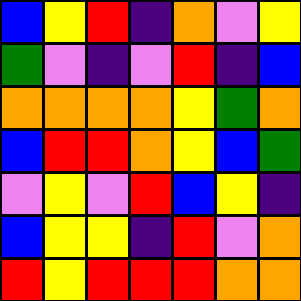[["blue", "yellow", "red", "indigo", "orange", "violet", "yellow"], ["green", "violet", "indigo", "violet", "red", "indigo", "blue"], ["orange", "orange", "orange", "orange", "yellow", "green", "orange"], ["blue", "red", "red", "orange", "yellow", "blue", "green"], ["violet", "yellow", "violet", "red", "blue", "yellow", "indigo"], ["blue", "yellow", "yellow", "indigo", "red", "violet", "orange"], ["red", "yellow", "red", "red", "red", "orange", "orange"]]